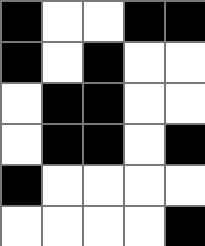[["black", "white", "white", "black", "black"], ["black", "white", "black", "white", "white"], ["white", "black", "black", "white", "white"], ["white", "black", "black", "white", "black"], ["black", "white", "white", "white", "white"], ["white", "white", "white", "white", "black"]]